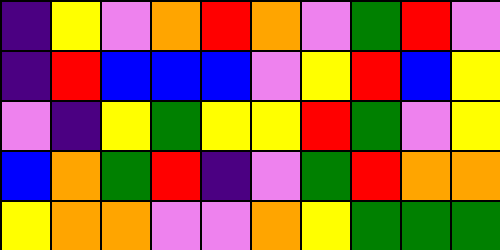[["indigo", "yellow", "violet", "orange", "red", "orange", "violet", "green", "red", "violet"], ["indigo", "red", "blue", "blue", "blue", "violet", "yellow", "red", "blue", "yellow"], ["violet", "indigo", "yellow", "green", "yellow", "yellow", "red", "green", "violet", "yellow"], ["blue", "orange", "green", "red", "indigo", "violet", "green", "red", "orange", "orange"], ["yellow", "orange", "orange", "violet", "violet", "orange", "yellow", "green", "green", "green"]]